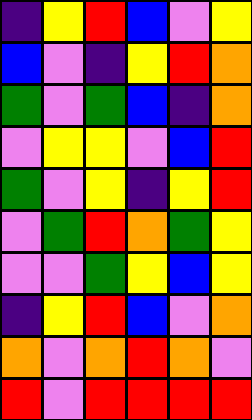[["indigo", "yellow", "red", "blue", "violet", "yellow"], ["blue", "violet", "indigo", "yellow", "red", "orange"], ["green", "violet", "green", "blue", "indigo", "orange"], ["violet", "yellow", "yellow", "violet", "blue", "red"], ["green", "violet", "yellow", "indigo", "yellow", "red"], ["violet", "green", "red", "orange", "green", "yellow"], ["violet", "violet", "green", "yellow", "blue", "yellow"], ["indigo", "yellow", "red", "blue", "violet", "orange"], ["orange", "violet", "orange", "red", "orange", "violet"], ["red", "violet", "red", "red", "red", "red"]]